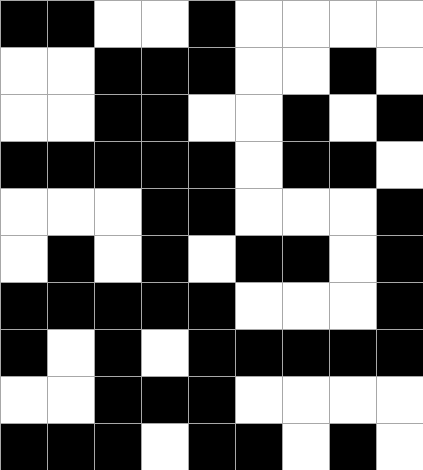[["black", "black", "white", "white", "black", "white", "white", "white", "white"], ["white", "white", "black", "black", "black", "white", "white", "black", "white"], ["white", "white", "black", "black", "white", "white", "black", "white", "black"], ["black", "black", "black", "black", "black", "white", "black", "black", "white"], ["white", "white", "white", "black", "black", "white", "white", "white", "black"], ["white", "black", "white", "black", "white", "black", "black", "white", "black"], ["black", "black", "black", "black", "black", "white", "white", "white", "black"], ["black", "white", "black", "white", "black", "black", "black", "black", "black"], ["white", "white", "black", "black", "black", "white", "white", "white", "white"], ["black", "black", "black", "white", "black", "black", "white", "black", "white"]]